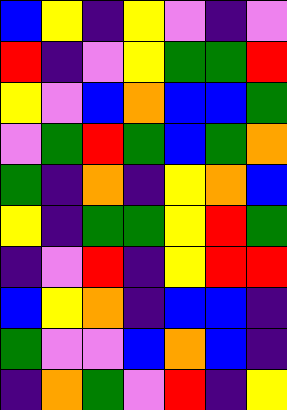[["blue", "yellow", "indigo", "yellow", "violet", "indigo", "violet"], ["red", "indigo", "violet", "yellow", "green", "green", "red"], ["yellow", "violet", "blue", "orange", "blue", "blue", "green"], ["violet", "green", "red", "green", "blue", "green", "orange"], ["green", "indigo", "orange", "indigo", "yellow", "orange", "blue"], ["yellow", "indigo", "green", "green", "yellow", "red", "green"], ["indigo", "violet", "red", "indigo", "yellow", "red", "red"], ["blue", "yellow", "orange", "indigo", "blue", "blue", "indigo"], ["green", "violet", "violet", "blue", "orange", "blue", "indigo"], ["indigo", "orange", "green", "violet", "red", "indigo", "yellow"]]